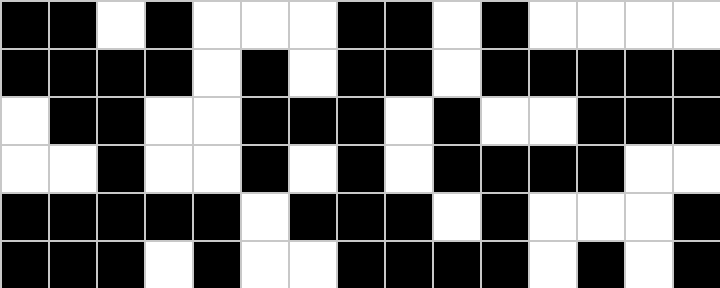[["black", "black", "white", "black", "white", "white", "white", "black", "black", "white", "black", "white", "white", "white", "white"], ["black", "black", "black", "black", "white", "black", "white", "black", "black", "white", "black", "black", "black", "black", "black"], ["white", "black", "black", "white", "white", "black", "black", "black", "white", "black", "white", "white", "black", "black", "black"], ["white", "white", "black", "white", "white", "black", "white", "black", "white", "black", "black", "black", "black", "white", "white"], ["black", "black", "black", "black", "black", "white", "black", "black", "black", "white", "black", "white", "white", "white", "black"], ["black", "black", "black", "white", "black", "white", "white", "black", "black", "black", "black", "white", "black", "white", "black"]]